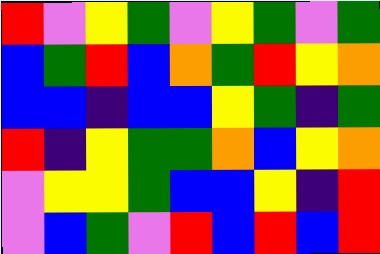[["red", "violet", "yellow", "green", "violet", "yellow", "green", "violet", "green"], ["blue", "green", "red", "blue", "orange", "green", "red", "yellow", "orange"], ["blue", "blue", "indigo", "blue", "blue", "yellow", "green", "indigo", "green"], ["red", "indigo", "yellow", "green", "green", "orange", "blue", "yellow", "orange"], ["violet", "yellow", "yellow", "green", "blue", "blue", "yellow", "indigo", "red"], ["violet", "blue", "green", "violet", "red", "blue", "red", "blue", "red"]]